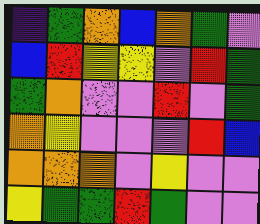[["indigo", "green", "orange", "blue", "orange", "green", "violet"], ["blue", "red", "yellow", "yellow", "violet", "red", "green"], ["green", "orange", "violet", "violet", "red", "violet", "green"], ["orange", "yellow", "violet", "violet", "violet", "red", "blue"], ["orange", "orange", "orange", "violet", "yellow", "violet", "violet"], ["yellow", "green", "green", "red", "green", "violet", "violet"]]